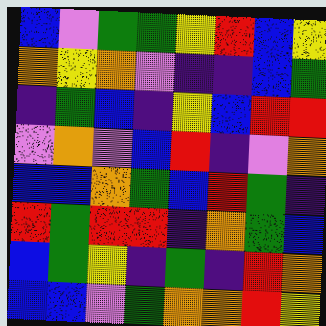[["blue", "violet", "green", "green", "yellow", "red", "blue", "yellow"], ["orange", "yellow", "orange", "violet", "indigo", "indigo", "blue", "green"], ["indigo", "green", "blue", "indigo", "yellow", "blue", "red", "red"], ["violet", "orange", "violet", "blue", "red", "indigo", "violet", "orange"], ["blue", "blue", "orange", "green", "blue", "red", "green", "indigo"], ["red", "green", "red", "red", "indigo", "orange", "green", "blue"], ["blue", "green", "yellow", "indigo", "green", "indigo", "red", "orange"], ["blue", "blue", "violet", "green", "orange", "orange", "red", "yellow"]]